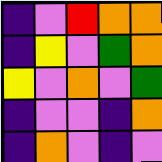[["indigo", "violet", "red", "orange", "orange"], ["indigo", "yellow", "violet", "green", "orange"], ["yellow", "violet", "orange", "violet", "green"], ["indigo", "violet", "violet", "indigo", "orange"], ["indigo", "orange", "violet", "indigo", "violet"]]